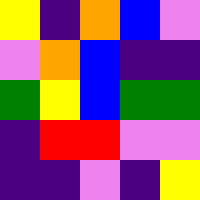[["yellow", "indigo", "orange", "blue", "violet"], ["violet", "orange", "blue", "indigo", "indigo"], ["green", "yellow", "blue", "green", "green"], ["indigo", "red", "red", "violet", "violet"], ["indigo", "indigo", "violet", "indigo", "yellow"]]